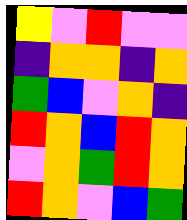[["yellow", "violet", "red", "violet", "violet"], ["indigo", "orange", "orange", "indigo", "orange"], ["green", "blue", "violet", "orange", "indigo"], ["red", "orange", "blue", "red", "orange"], ["violet", "orange", "green", "red", "orange"], ["red", "orange", "violet", "blue", "green"]]